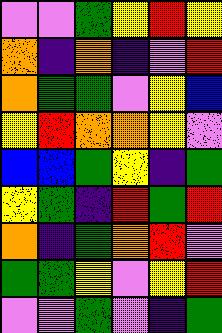[["violet", "violet", "green", "yellow", "red", "yellow"], ["orange", "indigo", "orange", "indigo", "violet", "red"], ["orange", "green", "green", "violet", "yellow", "blue"], ["yellow", "red", "orange", "orange", "yellow", "violet"], ["blue", "blue", "green", "yellow", "indigo", "green"], ["yellow", "green", "indigo", "red", "green", "red"], ["orange", "indigo", "green", "orange", "red", "violet"], ["green", "green", "yellow", "violet", "yellow", "red"], ["violet", "violet", "green", "violet", "indigo", "green"]]